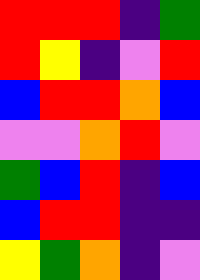[["red", "red", "red", "indigo", "green"], ["red", "yellow", "indigo", "violet", "red"], ["blue", "red", "red", "orange", "blue"], ["violet", "violet", "orange", "red", "violet"], ["green", "blue", "red", "indigo", "blue"], ["blue", "red", "red", "indigo", "indigo"], ["yellow", "green", "orange", "indigo", "violet"]]